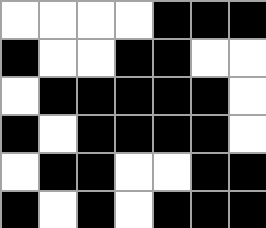[["white", "white", "white", "white", "black", "black", "black"], ["black", "white", "white", "black", "black", "white", "white"], ["white", "black", "black", "black", "black", "black", "white"], ["black", "white", "black", "black", "black", "black", "white"], ["white", "black", "black", "white", "white", "black", "black"], ["black", "white", "black", "white", "black", "black", "black"]]